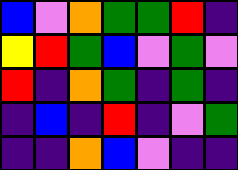[["blue", "violet", "orange", "green", "green", "red", "indigo"], ["yellow", "red", "green", "blue", "violet", "green", "violet"], ["red", "indigo", "orange", "green", "indigo", "green", "indigo"], ["indigo", "blue", "indigo", "red", "indigo", "violet", "green"], ["indigo", "indigo", "orange", "blue", "violet", "indigo", "indigo"]]